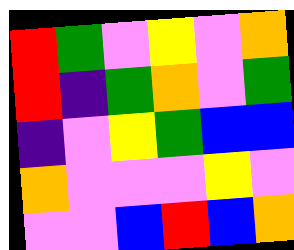[["red", "green", "violet", "yellow", "violet", "orange"], ["red", "indigo", "green", "orange", "violet", "green"], ["indigo", "violet", "yellow", "green", "blue", "blue"], ["orange", "violet", "violet", "violet", "yellow", "violet"], ["violet", "violet", "blue", "red", "blue", "orange"]]